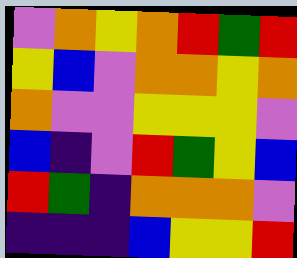[["violet", "orange", "yellow", "orange", "red", "green", "red"], ["yellow", "blue", "violet", "orange", "orange", "yellow", "orange"], ["orange", "violet", "violet", "yellow", "yellow", "yellow", "violet"], ["blue", "indigo", "violet", "red", "green", "yellow", "blue"], ["red", "green", "indigo", "orange", "orange", "orange", "violet"], ["indigo", "indigo", "indigo", "blue", "yellow", "yellow", "red"]]